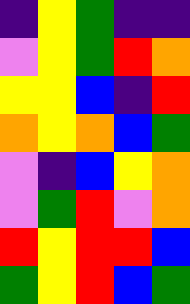[["indigo", "yellow", "green", "indigo", "indigo"], ["violet", "yellow", "green", "red", "orange"], ["yellow", "yellow", "blue", "indigo", "red"], ["orange", "yellow", "orange", "blue", "green"], ["violet", "indigo", "blue", "yellow", "orange"], ["violet", "green", "red", "violet", "orange"], ["red", "yellow", "red", "red", "blue"], ["green", "yellow", "red", "blue", "green"]]